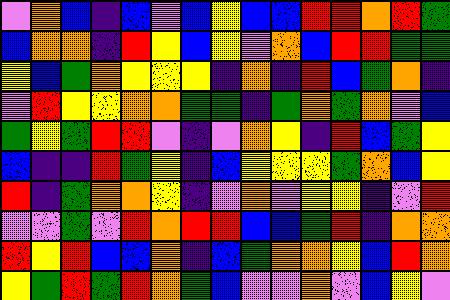[["violet", "orange", "blue", "indigo", "blue", "violet", "blue", "yellow", "blue", "blue", "red", "red", "orange", "red", "green"], ["blue", "orange", "orange", "indigo", "red", "yellow", "blue", "yellow", "violet", "orange", "blue", "red", "red", "green", "green"], ["yellow", "blue", "green", "orange", "yellow", "yellow", "yellow", "indigo", "orange", "indigo", "red", "blue", "green", "orange", "indigo"], ["violet", "red", "yellow", "yellow", "orange", "orange", "green", "green", "indigo", "green", "orange", "green", "orange", "violet", "blue"], ["green", "yellow", "green", "red", "red", "violet", "indigo", "violet", "orange", "yellow", "indigo", "red", "blue", "green", "yellow"], ["blue", "indigo", "indigo", "red", "green", "yellow", "indigo", "blue", "yellow", "yellow", "yellow", "green", "orange", "blue", "yellow"], ["red", "indigo", "green", "orange", "orange", "yellow", "indigo", "violet", "orange", "violet", "yellow", "yellow", "indigo", "violet", "red"], ["violet", "violet", "green", "violet", "red", "orange", "red", "red", "blue", "blue", "green", "red", "indigo", "orange", "orange"], ["red", "yellow", "red", "blue", "blue", "orange", "indigo", "blue", "green", "orange", "orange", "yellow", "blue", "red", "orange"], ["yellow", "green", "red", "green", "red", "orange", "green", "blue", "violet", "violet", "orange", "violet", "blue", "yellow", "violet"]]